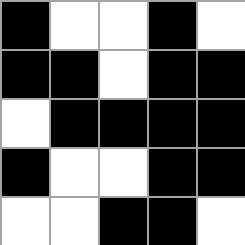[["black", "white", "white", "black", "white"], ["black", "black", "white", "black", "black"], ["white", "black", "black", "black", "black"], ["black", "white", "white", "black", "black"], ["white", "white", "black", "black", "white"]]